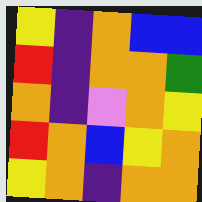[["yellow", "indigo", "orange", "blue", "blue"], ["red", "indigo", "orange", "orange", "green"], ["orange", "indigo", "violet", "orange", "yellow"], ["red", "orange", "blue", "yellow", "orange"], ["yellow", "orange", "indigo", "orange", "orange"]]